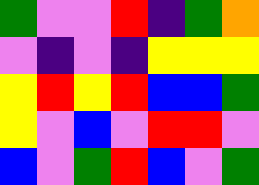[["green", "violet", "violet", "red", "indigo", "green", "orange"], ["violet", "indigo", "violet", "indigo", "yellow", "yellow", "yellow"], ["yellow", "red", "yellow", "red", "blue", "blue", "green"], ["yellow", "violet", "blue", "violet", "red", "red", "violet"], ["blue", "violet", "green", "red", "blue", "violet", "green"]]